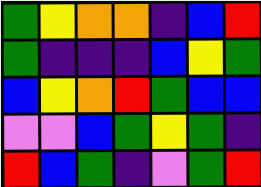[["green", "yellow", "orange", "orange", "indigo", "blue", "red"], ["green", "indigo", "indigo", "indigo", "blue", "yellow", "green"], ["blue", "yellow", "orange", "red", "green", "blue", "blue"], ["violet", "violet", "blue", "green", "yellow", "green", "indigo"], ["red", "blue", "green", "indigo", "violet", "green", "red"]]